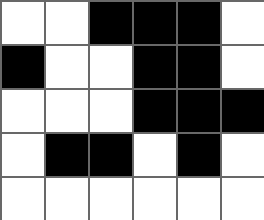[["white", "white", "black", "black", "black", "white"], ["black", "white", "white", "black", "black", "white"], ["white", "white", "white", "black", "black", "black"], ["white", "black", "black", "white", "black", "white"], ["white", "white", "white", "white", "white", "white"]]